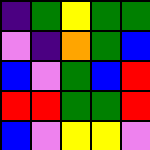[["indigo", "green", "yellow", "green", "green"], ["violet", "indigo", "orange", "green", "blue"], ["blue", "violet", "green", "blue", "red"], ["red", "red", "green", "green", "red"], ["blue", "violet", "yellow", "yellow", "violet"]]